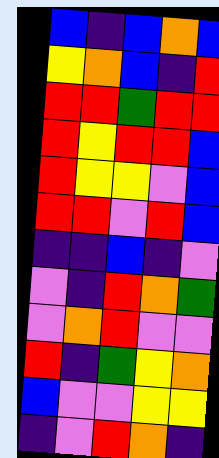[["blue", "indigo", "blue", "orange", "blue"], ["yellow", "orange", "blue", "indigo", "red"], ["red", "red", "green", "red", "red"], ["red", "yellow", "red", "red", "blue"], ["red", "yellow", "yellow", "violet", "blue"], ["red", "red", "violet", "red", "blue"], ["indigo", "indigo", "blue", "indigo", "violet"], ["violet", "indigo", "red", "orange", "green"], ["violet", "orange", "red", "violet", "violet"], ["red", "indigo", "green", "yellow", "orange"], ["blue", "violet", "violet", "yellow", "yellow"], ["indigo", "violet", "red", "orange", "indigo"]]